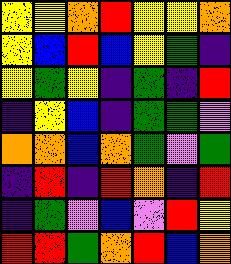[["yellow", "yellow", "orange", "red", "yellow", "yellow", "orange"], ["yellow", "blue", "red", "blue", "yellow", "green", "indigo"], ["yellow", "green", "yellow", "indigo", "green", "indigo", "red"], ["indigo", "yellow", "blue", "indigo", "green", "green", "violet"], ["orange", "orange", "blue", "orange", "green", "violet", "green"], ["indigo", "red", "indigo", "red", "orange", "indigo", "red"], ["indigo", "green", "violet", "blue", "violet", "red", "yellow"], ["red", "red", "green", "orange", "red", "blue", "orange"]]